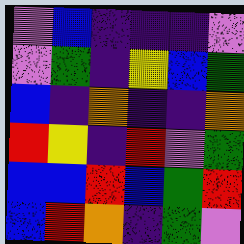[["violet", "blue", "indigo", "indigo", "indigo", "violet"], ["violet", "green", "indigo", "yellow", "blue", "green"], ["blue", "indigo", "orange", "indigo", "indigo", "orange"], ["red", "yellow", "indigo", "red", "violet", "green"], ["blue", "blue", "red", "blue", "green", "red"], ["blue", "red", "orange", "indigo", "green", "violet"]]